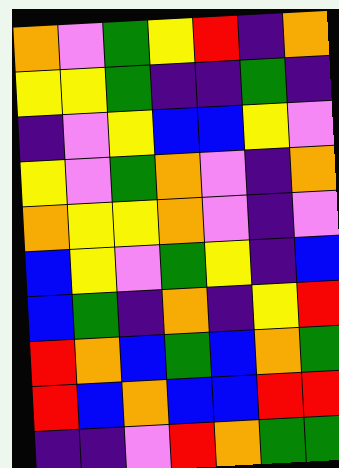[["orange", "violet", "green", "yellow", "red", "indigo", "orange"], ["yellow", "yellow", "green", "indigo", "indigo", "green", "indigo"], ["indigo", "violet", "yellow", "blue", "blue", "yellow", "violet"], ["yellow", "violet", "green", "orange", "violet", "indigo", "orange"], ["orange", "yellow", "yellow", "orange", "violet", "indigo", "violet"], ["blue", "yellow", "violet", "green", "yellow", "indigo", "blue"], ["blue", "green", "indigo", "orange", "indigo", "yellow", "red"], ["red", "orange", "blue", "green", "blue", "orange", "green"], ["red", "blue", "orange", "blue", "blue", "red", "red"], ["indigo", "indigo", "violet", "red", "orange", "green", "green"]]